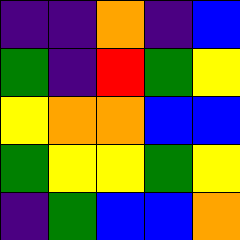[["indigo", "indigo", "orange", "indigo", "blue"], ["green", "indigo", "red", "green", "yellow"], ["yellow", "orange", "orange", "blue", "blue"], ["green", "yellow", "yellow", "green", "yellow"], ["indigo", "green", "blue", "blue", "orange"]]